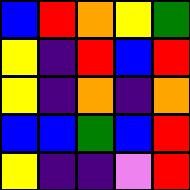[["blue", "red", "orange", "yellow", "green"], ["yellow", "indigo", "red", "blue", "red"], ["yellow", "indigo", "orange", "indigo", "orange"], ["blue", "blue", "green", "blue", "red"], ["yellow", "indigo", "indigo", "violet", "red"]]